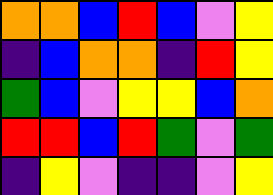[["orange", "orange", "blue", "red", "blue", "violet", "yellow"], ["indigo", "blue", "orange", "orange", "indigo", "red", "yellow"], ["green", "blue", "violet", "yellow", "yellow", "blue", "orange"], ["red", "red", "blue", "red", "green", "violet", "green"], ["indigo", "yellow", "violet", "indigo", "indigo", "violet", "yellow"]]